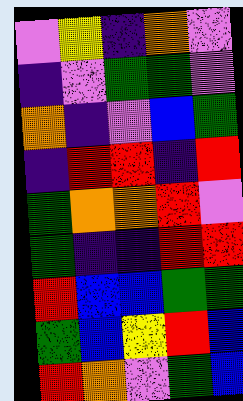[["violet", "yellow", "indigo", "orange", "violet"], ["indigo", "violet", "green", "green", "violet"], ["orange", "indigo", "violet", "blue", "green"], ["indigo", "red", "red", "indigo", "red"], ["green", "orange", "orange", "red", "violet"], ["green", "indigo", "indigo", "red", "red"], ["red", "blue", "blue", "green", "green"], ["green", "blue", "yellow", "red", "blue"], ["red", "orange", "violet", "green", "blue"]]